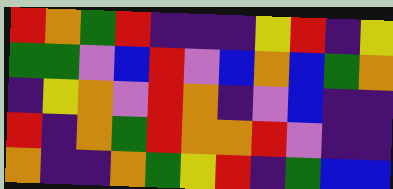[["red", "orange", "green", "red", "indigo", "indigo", "indigo", "yellow", "red", "indigo", "yellow"], ["green", "green", "violet", "blue", "red", "violet", "blue", "orange", "blue", "green", "orange"], ["indigo", "yellow", "orange", "violet", "red", "orange", "indigo", "violet", "blue", "indigo", "indigo"], ["red", "indigo", "orange", "green", "red", "orange", "orange", "red", "violet", "indigo", "indigo"], ["orange", "indigo", "indigo", "orange", "green", "yellow", "red", "indigo", "green", "blue", "blue"]]